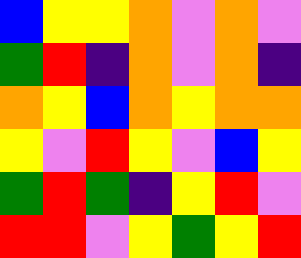[["blue", "yellow", "yellow", "orange", "violet", "orange", "violet"], ["green", "red", "indigo", "orange", "violet", "orange", "indigo"], ["orange", "yellow", "blue", "orange", "yellow", "orange", "orange"], ["yellow", "violet", "red", "yellow", "violet", "blue", "yellow"], ["green", "red", "green", "indigo", "yellow", "red", "violet"], ["red", "red", "violet", "yellow", "green", "yellow", "red"]]